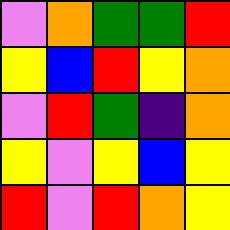[["violet", "orange", "green", "green", "red"], ["yellow", "blue", "red", "yellow", "orange"], ["violet", "red", "green", "indigo", "orange"], ["yellow", "violet", "yellow", "blue", "yellow"], ["red", "violet", "red", "orange", "yellow"]]